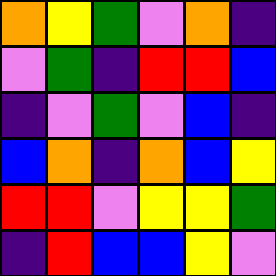[["orange", "yellow", "green", "violet", "orange", "indigo"], ["violet", "green", "indigo", "red", "red", "blue"], ["indigo", "violet", "green", "violet", "blue", "indigo"], ["blue", "orange", "indigo", "orange", "blue", "yellow"], ["red", "red", "violet", "yellow", "yellow", "green"], ["indigo", "red", "blue", "blue", "yellow", "violet"]]